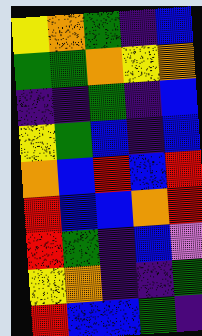[["yellow", "orange", "green", "indigo", "blue"], ["green", "green", "orange", "yellow", "orange"], ["indigo", "indigo", "green", "indigo", "blue"], ["yellow", "green", "blue", "indigo", "blue"], ["orange", "blue", "red", "blue", "red"], ["red", "blue", "blue", "orange", "red"], ["red", "green", "indigo", "blue", "violet"], ["yellow", "orange", "indigo", "indigo", "green"], ["red", "blue", "blue", "green", "indigo"]]